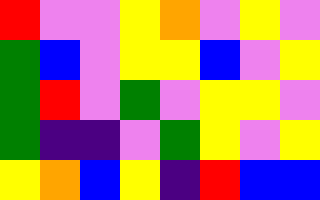[["red", "violet", "violet", "yellow", "orange", "violet", "yellow", "violet"], ["green", "blue", "violet", "yellow", "yellow", "blue", "violet", "yellow"], ["green", "red", "violet", "green", "violet", "yellow", "yellow", "violet"], ["green", "indigo", "indigo", "violet", "green", "yellow", "violet", "yellow"], ["yellow", "orange", "blue", "yellow", "indigo", "red", "blue", "blue"]]